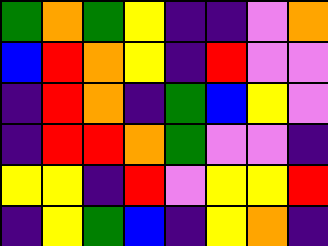[["green", "orange", "green", "yellow", "indigo", "indigo", "violet", "orange"], ["blue", "red", "orange", "yellow", "indigo", "red", "violet", "violet"], ["indigo", "red", "orange", "indigo", "green", "blue", "yellow", "violet"], ["indigo", "red", "red", "orange", "green", "violet", "violet", "indigo"], ["yellow", "yellow", "indigo", "red", "violet", "yellow", "yellow", "red"], ["indigo", "yellow", "green", "blue", "indigo", "yellow", "orange", "indigo"]]